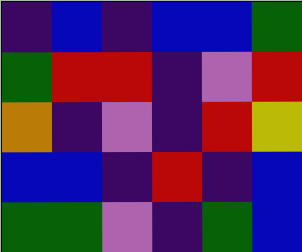[["indigo", "blue", "indigo", "blue", "blue", "green"], ["green", "red", "red", "indigo", "violet", "red"], ["orange", "indigo", "violet", "indigo", "red", "yellow"], ["blue", "blue", "indigo", "red", "indigo", "blue"], ["green", "green", "violet", "indigo", "green", "blue"]]